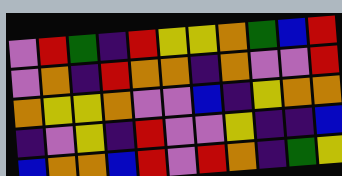[["violet", "red", "green", "indigo", "red", "yellow", "yellow", "orange", "green", "blue", "red"], ["violet", "orange", "indigo", "red", "orange", "orange", "indigo", "orange", "violet", "violet", "red"], ["orange", "yellow", "yellow", "orange", "violet", "violet", "blue", "indigo", "yellow", "orange", "orange"], ["indigo", "violet", "yellow", "indigo", "red", "violet", "violet", "yellow", "indigo", "indigo", "blue"], ["blue", "orange", "orange", "blue", "red", "violet", "red", "orange", "indigo", "green", "yellow"]]